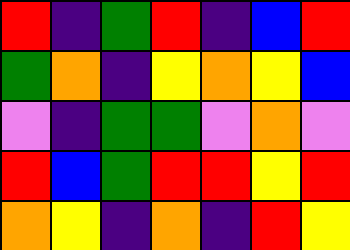[["red", "indigo", "green", "red", "indigo", "blue", "red"], ["green", "orange", "indigo", "yellow", "orange", "yellow", "blue"], ["violet", "indigo", "green", "green", "violet", "orange", "violet"], ["red", "blue", "green", "red", "red", "yellow", "red"], ["orange", "yellow", "indigo", "orange", "indigo", "red", "yellow"]]